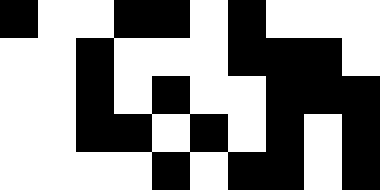[["black", "white", "white", "black", "black", "white", "black", "white", "white", "white"], ["white", "white", "black", "white", "white", "white", "black", "black", "black", "white"], ["white", "white", "black", "white", "black", "white", "white", "black", "black", "black"], ["white", "white", "black", "black", "white", "black", "white", "black", "white", "black"], ["white", "white", "white", "white", "black", "white", "black", "black", "white", "black"]]